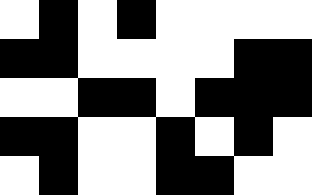[["white", "black", "white", "black", "white", "white", "white", "white"], ["black", "black", "white", "white", "white", "white", "black", "black"], ["white", "white", "black", "black", "white", "black", "black", "black"], ["black", "black", "white", "white", "black", "white", "black", "white"], ["white", "black", "white", "white", "black", "black", "white", "white"]]